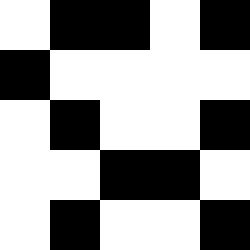[["white", "black", "black", "white", "black"], ["black", "white", "white", "white", "white"], ["white", "black", "white", "white", "black"], ["white", "white", "black", "black", "white"], ["white", "black", "white", "white", "black"]]